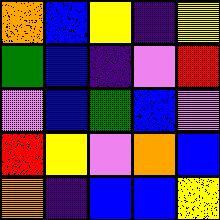[["orange", "blue", "yellow", "indigo", "yellow"], ["green", "blue", "indigo", "violet", "red"], ["violet", "blue", "green", "blue", "violet"], ["red", "yellow", "violet", "orange", "blue"], ["orange", "indigo", "blue", "blue", "yellow"]]